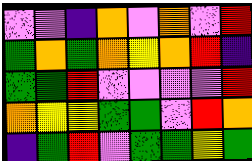[["violet", "violet", "indigo", "orange", "violet", "orange", "violet", "red"], ["green", "orange", "green", "orange", "yellow", "orange", "red", "indigo"], ["green", "green", "red", "violet", "violet", "violet", "violet", "red"], ["orange", "yellow", "yellow", "green", "green", "violet", "red", "orange"], ["indigo", "green", "red", "violet", "green", "green", "yellow", "green"]]